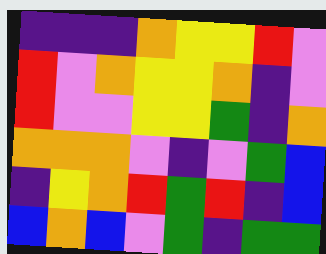[["indigo", "indigo", "indigo", "orange", "yellow", "yellow", "red", "violet"], ["red", "violet", "orange", "yellow", "yellow", "orange", "indigo", "violet"], ["red", "violet", "violet", "yellow", "yellow", "green", "indigo", "orange"], ["orange", "orange", "orange", "violet", "indigo", "violet", "green", "blue"], ["indigo", "yellow", "orange", "red", "green", "red", "indigo", "blue"], ["blue", "orange", "blue", "violet", "green", "indigo", "green", "green"]]